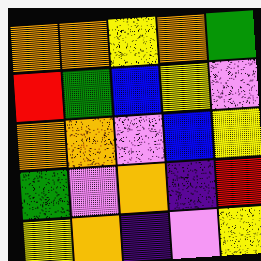[["orange", "orange", "yellow", "orange", "green"], ["red", "green", "blue", "yellow", "violet"], ["orange", "orange", "violet", "blue", "yellow"], ["green", "violet", "orange", "indigo", "red"], ["yellow", "orange", "indigo", "violet", "yellow"]]